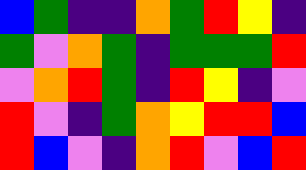[["blue", "green", "indigo", "indigo", "orange", "green", "red", "yellow", "indigo"], ["green", "violet", "orange", "green", "indigo", "green", "green", "green", "red"], ["violet", "orange", "red", "green", "indigo", "red", "yellow", "indigo", "violet"], ["red", "violet", "indigo", "green", "orange", "yellow", "red", "red", "blue"], ["red", "blue", "violet", "indigo", "orange", "red", "violet", "blue", "red"]]